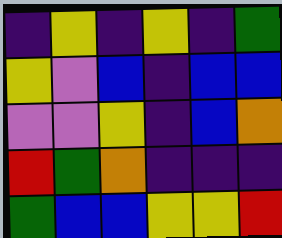[["indigo", "yellow", "indigo", "yellow", "indigo", "green"], ["yellow", "violet", "blue", "indigo", "blue", "blue"], ["violet", "violet", "yellow", "indigo", "blue", "orange"], ["red", "green", "orange", "indigo", "indigo", "indigo"], ["green", "blue", "blue", "yellow", "yellow", "red"]]